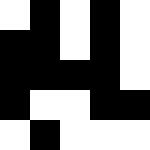[["white", "black", "white", "black", "white"], ["black", "black", "white", "black", "white"], ["black", "black", "black", "black", "white"], ["black", "white", "white", "black", "black"], ["white", "black", "white", "white", "white"]]